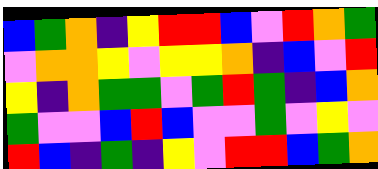[["blue", "green", "orange", "indigo", "yellow", "red", "red", "blue", "violet", "red", "orange", "green"], ["violet", "orange", "orange", "yellow", "violet", "yellow", "yellow", "orange", "indigo", "blue", "violet", "red"], ["yellow", "indigo", "orange", "green", "green", "violet", "green", "red", "green", "indigo", "blue", "orange"], ["green", "violet", "violet", "blue", "red", "blue", "violet", "violet", "green", "violet", "yellow", "violet"], ["red", "blue", "indigo", "green", "indigo", "yellow", "violet", "red", "red", "blue", "green", "orange"]]